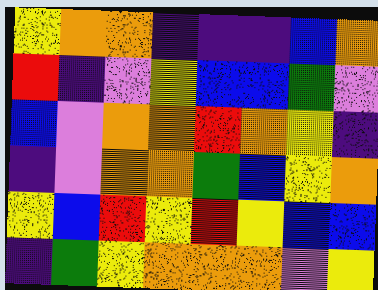[["yellow", "orange", "orange", "indigo", "indigo", "indigo", "blue", "orange"], ["red", "indigo", "violet", "yellow", "blue", "blue", "green", "violet"], ["blue", "violet", "orange", "orange", "red", "orange", "yellow", "indigo"], ["indigo", "violet", "orange", "orange", "green", "blue", "yellow", "orange"], ["yellow", "blue", "red", "yellow", "red", "yellow", "blue", "blue"], ["indigo", "green", "yellow", "orange", "orange", "orange", "violet", "yellow"]]